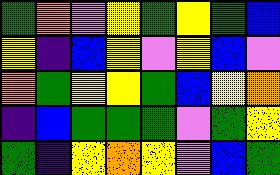[["green", "orange", "violet", "yellow", "green", "yellow", "green", "blue"], ["yellow", "indigo", "blue", "yellow", "violet", "yellow", "blue", "violet"], ["orange", "green", "yellow", "yellow", "green", "blue", "yellow", "orange"], ["indigo", "blue", "green", "green", "green", "violet", "green", "yellow"], ["green", "indigo", "yellow", "orange", "yellow", "violet", "blue", "green"]]